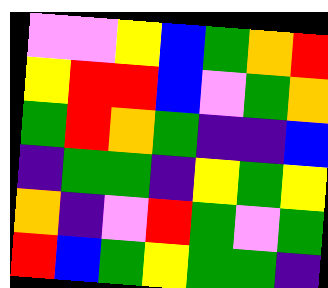[["violet", "violet", "yellow", "blue", "green", "orange", "red"], ["yellow", "red", "red", "blue", "violet", "green", "orange"], ["green", "red", "orange", "green", "indigo", "indigo", "blue"], ["indigo", "green", "green", "indigo", "yellow", "green", "yellow"], ["orange", "indigo", "violet", "red", "green", "violet", "green"], ["red", "blue", "green", "yellow", "green", "green", "indigo"]]